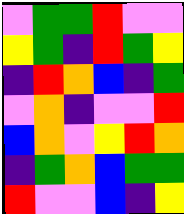[["violet", "green", "green", "red", "violet", "violet"], ["yellow", "green", "indigo", "red", "green", "yellow"], ["indigo", "red", "orange", "blue", "indigo", "green"], ["violet", "orange", "indigo", "violet", "violet", "red"], ["blue", "orange", "violet", "yellow", "red", "orange"], ["indigo", "green", "orange", "blue", "green", "green"], ["red", "violet", "violet", "blue", "indigo", "yellow"]]